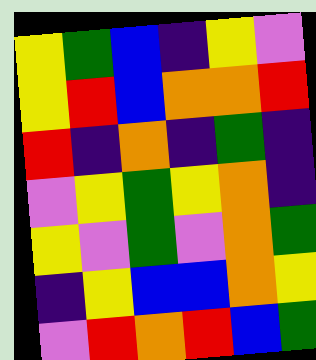[["yellow", "green", "blue", "indigo", "yellow", "violet"], ["yellow", "red", "blue", "orange", "orange", "red"], ["red", "indigo", "orange", "indigo", "green", "indigo"], ["violet", "yellow", "green", "yellow", "orange", "indigo"], ["yellow", "violet", "green", "violet", "orange", "green"], ["indigo", "yellow", "blue", "blue", "orange", "yellow"], ["violet", "red", "orange", "red", "blue", "green"]]